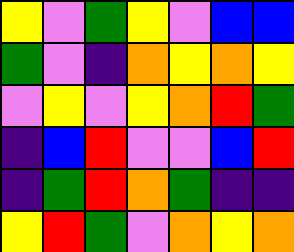[["yellow", "violet", "green", "yellow", "violet", "blue", "blue"], ["green", "violet", "indigo", "orange", "yellow", "orange", "yellow"], ["violet", "yellow", "violet", "yellow", "orange", "red", "green"], ["indigo", "blue", "red", "violet", "violet", "blue", "red"], ["indigo", "green", "red", "orange", "green", "indigo", "indigo"], ["yellow", "red", "green", "violet", "orange", "yellow", "orange"]]